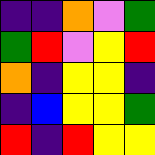[["indigo", "indigo", "orange", "violet", "green"], ["green", "red", "violet", "yellow", "red"], ["orange", "indigo", "yellow", "yellow", "indigo"], ["indigo", "blue", "yellow", "yellow", "green"], ["red", "indigo", "red", "yellow", "yellow"]]